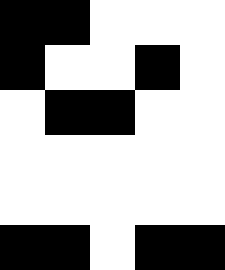[["black", "black", "white", "white", "white"], ["black", "white", "white", "black", "white"], ["white", "black", "black", "white", "white"], ["white", "white", "white", "white", "white"], ["white", "white", "white", "white", "white"], ["black", "black", "white", "black", "black"]]